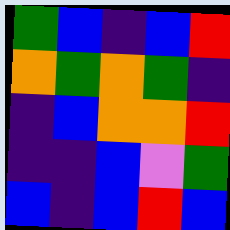[["green", "blue", "indigo", "blue", "red"], ["orange", "green", "orange", "green", "indigo"], ["indigo", "blue", "orange", "orange", "red"], ["indigo", "indigo", "blue", "violet", "green"], ["blue", "indigo", "blue", "red", "blue"]]